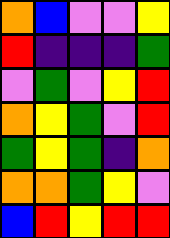[["orange", "blue", "violet", "violet", "yellow"], ["red", "indigo", "indigo", "indigo", "green"], ["violet", "green", "violet", "yellow", "red"], ["orange", "yellow", "green", "violet", "red"], ["green", "yellow", "green", "indigo", "orange"], ["orange", "orange", "green", "yellow", "violet"], ["blue", "red", "yellow", "red", "red"]]